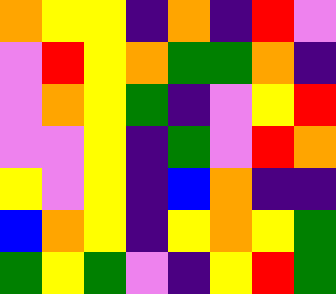[["orange", "yellow", "yellow", "indigo", "orange", "indigo", "red", "violet"], ["violet", "red", "yellow", "orange", "green", "green", "orange", "indigo"], ["violet", "orange", "yellow", "green", "indigo", "violet", "yellow", "red"], ["violet", "violet", "yellow", "indigo", "green", "violet", "red", "orange"], ["yellow", "violet", "yellow", "indigo", "blue", "orange", "indigo", "indigo"], ["blue", "orange", "yellow", "indigo", "yellow", "orange", "yellow", "green"], ["green", "yellow", "green", "violet", "indigo", "yellow", "red", "green"]]